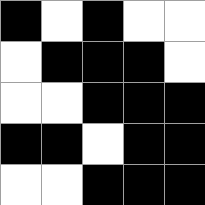[["black", "white", "black", "white", "white"], ["white", "black", "black", "black", "white"], ["white", "white", "black", "black", "black"], ["black", "black", "white", "black", "black"], ["white", "white", "black", "black", "black"]]